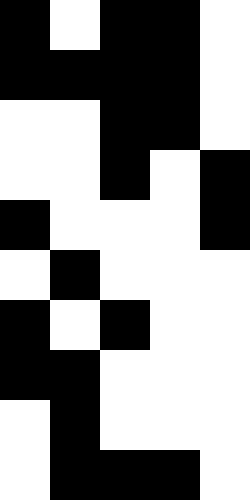[["black", "white", "black", "black", "white"], ["black", "black", "black", "black", "white"], ["white", "white", "black", "black", "white"], ["white", "white", "black", "white", "black"], ["black", "white", "white", "white", "black"], ["white", "black", "white", "white", "white"], ["black", "white", "black", "white", "white"], ["black", "black", "white", "white", "white"], ["white", "black", "white", "white", "white"], ["white", "black", "black", "black", "white"]]